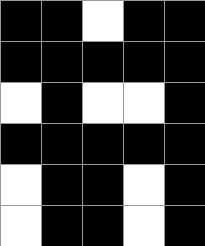[["black", "black", "white", "black", "black"], ["black", "black", "black", "black", "black"], ["white", "black", "white", "white", "black"], ["black", "black", "black", "black", "black"], ["white", "black", "black", "white", "black"], ["white", "black", "black", "white", "black"]]